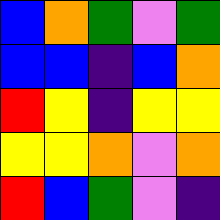[["blue", "orange", "green", "violet", "green"], ["blue", "blue", "indigo", "blue", "orange"], ["red", "yellow", "indigo", "yellow", "yellow"], ["yellow", "yellow", "orange", "violet", "orange"], ["red", "blue", "green", "violet", "indigo"]]